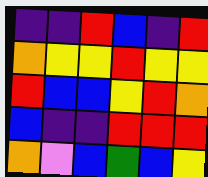[["indigo", "indigo", "red", "blue", "indigo", "red"], ["orange", "yellow", "yellow", "red", "yellow", "yellow"], ["red", "blue", "blue", "yellow", "red", "orange"], ["blue", "indigo", "indigo", "red", "red", "red"], ["orange", "violet", "blue", "green", "blue", "yellow"]]